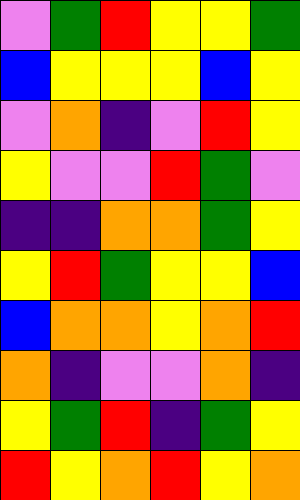[["violet", "green", "red", "yellow", "yellow", "green"], ["blue", "yellow", "yellow", "yellow", "blue", "yellow"], ["violet", "orange", "indigo", "violet", "red", "yellow"], ["yellow", "violet", "violet", "red", "green", "violet"], ["indigo", "indigo", "orange", "orange", "green", "yellow"], ["yellow", "red", "green", "yellow", "yellow", "blue"], ["blue", "orange", "orange", "yellow", "orange", "red"], ["orange", "indigo", "violet", "violet", "orange", "indigo"], ["yellow", "green", "red", "indigo", "green", "yellow"], ["red", "yellow", "orange", "red", "yellow", "orange"]]